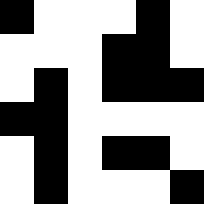[["black", "white", "white", "white", "black", "white"], ["white", "white", "white", "black", "black", "white"], ["white", "black", "white", "black", "black", "black"], ["black", "black", "white", "white", "white", "white"], ["white", "black", "white", "black", "black", "white"], ["white", "black", "white", "white", "white", "black"]]